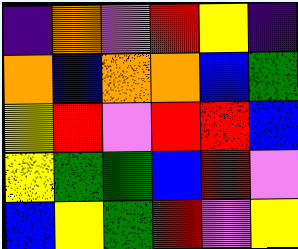[["indigo", "orange", "violet", "red", "yellow", "indigo"], ["orange", "blue", "orange", "orange", "blue", "green"], ["yellow", "red", "violet", "red", "red", "blue"], ["yellow", "green", "green", "blue", "red", "violet"], ["blue", "yellow", "green", "red", "violet", "yellow"]]